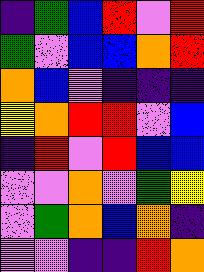[["indigo", "green", "blue", "red", "violet", "red"], ["green", "violet", "blue", "blue", "orange", "red"], ["orange", "blue", "violet", "indigo", "indigo", "indigo"], ["yellow", "orange", "red", "red", "violet", "blue"], ["indigo", "red", "violet", "red", "blue", "blue"], ["violet", "violet", "orange", "violet", "green", "yellow"], ["violet", "green", "orange", "blue", "orange", "indigo"], ["violet", "violet", "indigo", "indigo", "red", "orange"]]